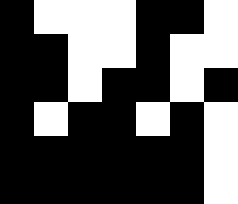[["black", "white", "white", "white", "black", "black", "white"], ["black", "black", "white", "white", "black", "white", "white"], ["black", "black", "white", "black", "black", "white", "black"], ["black", "white", "black", "black", "white", "black", "white"], ["black", "black", "black", "black", "black", "black", "white"], ["black", "black", "black", "black", "black", "black", "white"]]